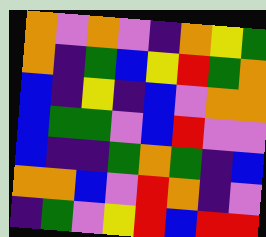[["orange", "violet", "orange", "violet", "indigo", "orange", "yellow", "green"], ["orange", "indigo", "green", "blue", "yellow", "red", "green", "orange"], ["blue", "indigo", "yellow", "indigo", "blue", "violet", "orange", "orange"], ["blue", "green", "green", "violet", "blue", "red", "violet", "violet"], ["blue", "indigo", "indigo", "green", "orange", "green", "indigo", "blue"], ["orange", "orange", "blue", "violet", "red", "orange", "indigo", "violet"], ["indigo", "green", "violet", "yellow", "red", "blue", "red", "red"]]